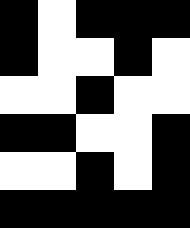[["black", "white", "black", "black", "black"], ["black", "white", "white", "black", "white"], ["white", "white", "black", "white", "white"], ["black", "black", "white", "white", "black"], ["white", "white", "black", "white", "black"], ["black", "black", "black", "black", "black"]]